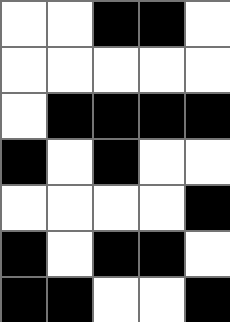[["white", "white", "black", "black", "white"], ["white", "white", "white", "white", "white"], ["white", "black", "black", "black", "black"], ["black", "white", "black", "white", "white"], ["white", "white", "white", "white", "black"], ["black", "white", "black", "black", "white"], ["black", "black", "white", "white", "black"]]